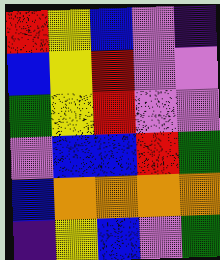[["red", "yellow", "blue", "violet", "indigo"], ["blue", "yellow", "red", "violet", "violet"], ["green", "yellow", "red", "violet", "violet"], ["violet", "blue", "blue", "red", "green"], ["blue", "orange", "orange", "orange", "orange"], ["indigo", "yellow", "blue", "violet", "green"]]